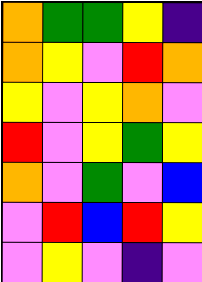[["orange", "green", "green", "yellow", "indigo"], ["orange", "yellow", "violet", "red", "orange"], ["yellow", "violet", "yellow", "orange", "violet"], ["red", "violet", "yellow", "green", "yellow"], ["orange", "violet", "green", "violet", "blue"], ["violet", "red", "blue", "red", "yellow"], ["violet", "yellow", "violet", "indigo", "violet"]]